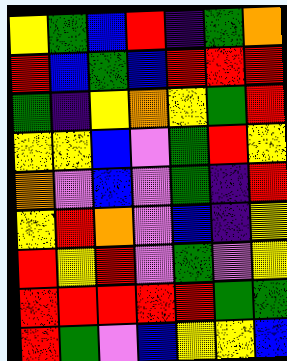[["yellow", "green", "blue", "red", "indigo", "green", "orange"], ["red", "blue", "green", "blue", "red", "red", "red"], ["green", "indigo", "yellow", "orange", "yellow", "green", "red"], ["yellow", "yellow", "blue", "violet", "green", "red", "yellow"], ["orange", "violet", "blue", "violet", "green", "indigo", "red"], ["yellow", "red", "orange", "violet", "blue", "indigo", "yellow"], ["red", "yellow", "red", "violet", "green", "violet", "yellow"], ["red", "red", "red", "red", "red", "green", "green"], ["red", "green", "violet", "blue", "yellow", "yellow", "blue"]]